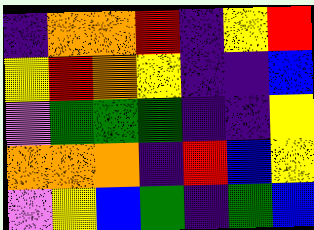[["indigo", "orange", "orange", "red", "indigo", "yellow", "red"], ["yellow", "red", "orange", "yellow", "indigo", "indigo", "blue"], ["violet", "green", "green", "green", "indigo", "indigo", "yellow"], ["orange", "orange", "orange", "indigo", "red", "blue", "yellow"], ["violet", "yellow", "blue", "green", "indigo", "green", "blue"]]